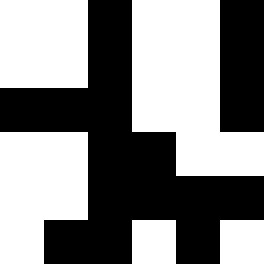[["white", "white", "black", "white", "white", "black"], ["white", "white", "black", "white", "white", "black"], ["black", "black", "black", "white", "white", "black"], ["white", "white", "black", "black", "white", "white"], ["white", "white", "black", "black", "black", "black"], ["white", "black", "black", "white", "black", "white"]]